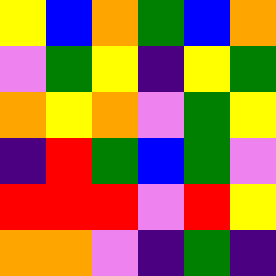[["yellow", "blue", "orange", "green", "blue", "orange"], ["violet", "green", "yellow", "indigo", "yellow", "green"], ["orange", "yellow", "orange", "violet", "green", "yellow"], ["indigo", "red", "green", "blue", "green", "violet"], ["red", "red", "red", "violet", "red", "yellow"], ["orange", "orange", "violet", "indigo", "green", "indigo"]]